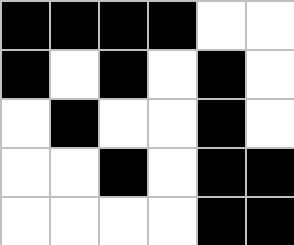[["black", "black", "black", "black", "white", "white"], ["black", "white", "black", "white", "black", "white"], ["white", "black", "white", "white", "black", "white"], ["white", "white", "black", "white", "black", "black"], ["white", "white", "white", "white", "black", "black"]]